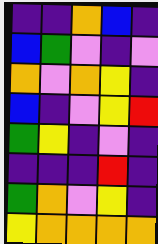[["indigo", "indigo", "orange", "blue", "indigo"], ["blue", "green", "violet", "indigo", "violet"], ["orange", "violet", "orange", "yellow", "indigo"], ["blue", "indigo", "violet", "yellow", "red"], ["green", "yellow", "indigo", "violet", "indigo"], ["indigo", "indigo", "indigo", "red", "indigo"], ["green", "orange", "violet", "yellow", "indigo"], ["yellow", "orange", "orange", "orange", "orange"]]